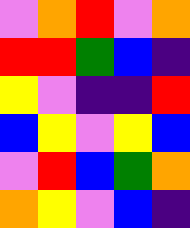[["violet", "orange", "red", "violet", "orange"], ["red", "red", "green", "blue", "indigo"], ["yellow", "violet", "indigo", "indigo", "red"], ["blue", "yellow", "violet", "yellow", "blue"], ["violet", "red", "blue", "green", "orange"], ["orange", "yellow", "violet", "blue", "indigo"]]